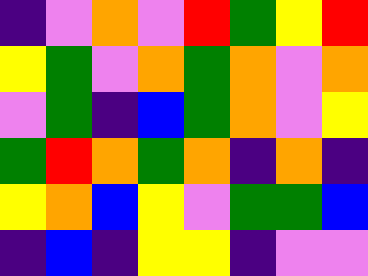[["indigo", "violet", "orange", "violet", "red", "green", "yellow", "red"], ["yellow", "green", "violet", "orange", "green", "orange", "violet", "orange"], ["violet", "green", "indigo", "blue", "green", "orange", "violet", "yellow"], ["green", "red", "orange", "green", "orange", "indigo", "orange", "indigo"], ["yellow", "orange", "blue", "yellow", "violet", "green", "green", "blue"], ["indigo", "blue", "indigo", "yellow", "yellow", "indigo", "violet", "violet"]]